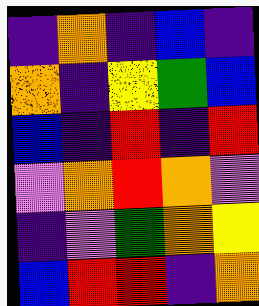[["indigo", "orange", "indigo", "blue", "indigo"], ["orange", "indigo", "yellow", "green", "blue"], ["blue", "indigo", "red", "indigo", "red"], ["violet", "orange", "red", "orange", "violet"], ["indigo", "violet", "green", "orange", "yellow"], ["blue", "red", "red", "indigo", "orange"]]